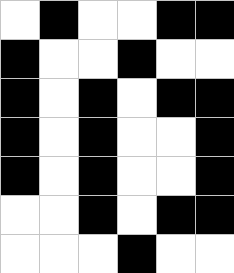[["white", "black", "white", "white", "black", "black"], ["black", "white", "white", "black", "white", "white"], ["black", "white", "black", "white", "black", "black"], ["black", "white", "black", "white", "white", "black"], ["black", "white", "black", "white", "white", "black"], ["white", "white", "black", "white", "black", "black"], ["white", "white", "white", "black", "white", "white"]]